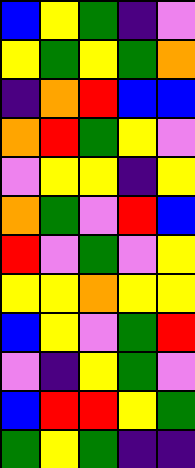[["blue", "yellow", "green", "indigo", "violet"], ["yellow", "green", "yellow", "green", "orange"], ["indigo", "orange", "red", "blue", "blue"], ["orange", "red", "green", "yellow", "violet"], ["violet", "yellow", "yellow", "indigo", "yellow"], ["orange", "green", "violet", "red", "blue"], ["red", "violet", "green", "violet", "yellow"], ["yellow", "yellow", "orange", "yellow", "yellow"], ["blue", "yellow", "violet", "green", "red"], ["violet", "indigo", "yellow", "green", "violet"], ["blue", "red", "red", "yellow", "green"], ["green", "yellow", "green", "indigo", "indigo"]]